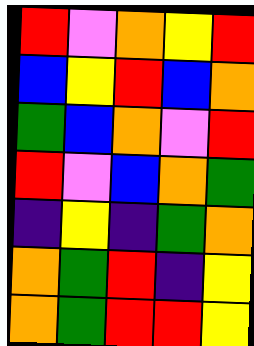[["red", "violet", "orange", "yellow", "red"], ["blue", "yellow", "red", "blue", "orange"], ["green", "blue", "orange", "violet", "red"], ["red", "violet", "blue", "orange", "green"], ["indigo", "yellow", "indigo", "green", "orange"], ["orange", "green", "red", "indigo", "yellow"], ["orange", "green", "red", "red", "yellow"]]